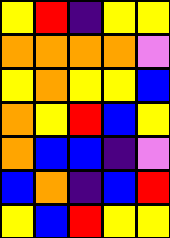[["yellow", "red", "indigo", "yellow", "yellow"], ["orange", "orange", "orange", "orange", "violet"], ["yellow", "orange", "yellow", "yellow", "blue"], ["orange", "yellow", "red", "blue", "yellow"], ["orange", "blue", "blue", "indigo", "violet"], ["blue", "orange", "indigo", "blue", "red"], ["yellow", "blue", "red", "yellow", "yellow"]]